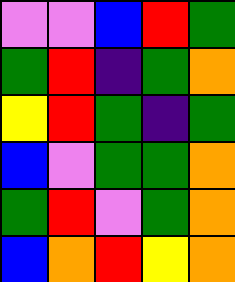[["violet", "violet", "blue", "red", "green"], ["green", "red", "indigo", "green", "orange"], ["yellow", "red", "green", "indigo", "green"], ["blue", "violet", "green", "green", "orange"], ["green", "red", "violet", "green", "orange"], ["blue", "orange", "red", "yellow", "orange"]]